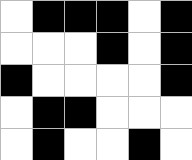[["white", "black", "black", "black", "white", "black"], ["white", "white", "white", "black", "white", "black"], ["black", "white", "white", "white", "white", "black"], ["white", "black", "black", "white", "white", "white"], ["white", "black", "white", "white", "black", "white"]]